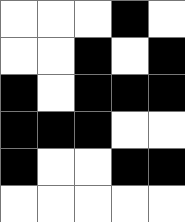[["white", "white", "white", "black", "white"], ["white", "white", "black", "white", "black"], ["black", "white", "black", "black", "black"], ["black", "black", "black", "white", "white"], ["black", "white", "white", "black", "black"], ["white", "white", "white", "white", "white"]]